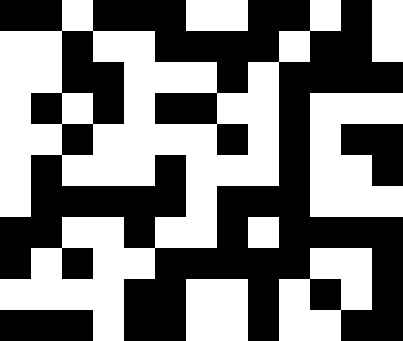[["black", "black", "white", "black", "black", "black", "white", "white", "black", "black", "white", "black", "white"], ["white", "white", "black", "white", "white", "black", "black", "black", "black", "white", "black", "black", "white"], ["white", "white", "black", "black", "white", "white", "white", "black", "white", "black", "black", "black", "black"], ["white", "black", "white", "black", "white", "black", "black", "white", "white", "black", "white", "white", "white"], ["white", "white", "black", "white", "white", "white", "white", "black", "white", "black", "white", "black", "black"], ["white", "black", "white", "white", "white", "black", "white", "white", "white", "black", "white", "white", "black"], ["white", "black", "black", "black", "black", "black", "white", "black", "black", "black", "white", "white", "white"], ["black", "black", "white", "white", "black", "white", "white", "black", "white", "black", "black", "black", "black"], ["black", "white", "black", "white", "white", "black", "black", "black", "black", "black", "white", "white", "black"], ["white", "white", "white", "white", "black", "black", "white", "white", "black", "white", "black", "white", "black"], ["black", "black", "black", "white", "black", "black", "white", "white", "black", "white", "white", "black", "black"]]